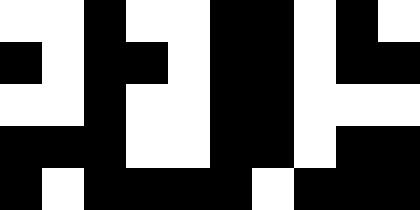[["white", "white", "black", "white", "white", "black", "black", "white", "black", "white"], ["black", "white", "black", "black", "white", "black", "black", "white", "black", "black"], ["white", "white", "black", "white", "white", "black", "black", "white", "white", "white"], ["black", "black", "black", "white", "white", "black", "black", "white", "black", "black"], ["black", "white", "black", "black", "black", "black", "white", "black", "black", "black"]]